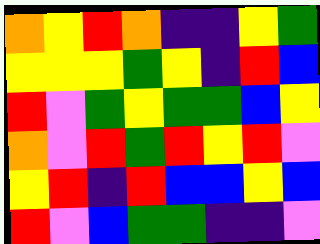[["orange", "yellow", "red", "orange", "indigo", "indigo", "yellow", "green"], ["yellow", "yellow", "yellow", "green", "yellow", "indigo", "red", "blue"], ["red", "violet", "green", "yellow", "green", "green", "blue", "yellow"], ["orange", "violet", "red", "green", "red", "yellow", "red", "violet"], ["yellow", "red", "indigo", "red", "blue", "blue", "yellow", "blue"], ["red", "violet", "blue", "green", "green", "indigo", "indigo", "violet"]]